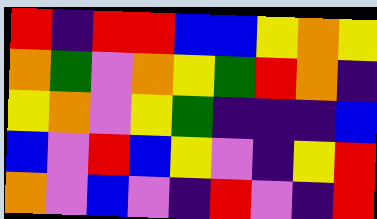[["red", "indigo", "red", "red", "blue", "blue", "yellow", "orange", "yellow"], ["orange", "green", "violet", "orange", "yellow", "green", "red", "orange", "indigo"], ["yellow", "orange", "violet", "yellow", "green", "indigo", "indigo", "indigo", "blue"], ["blue", "violet", "red", "blue", "yellow", "violet", "indigo", "yellow", "red"], ["orange", "violet", "blue", "violet", "indigo", "red", "violet", "indigo", "red"]]